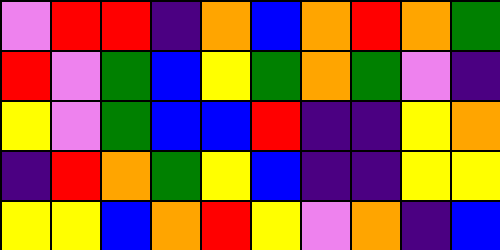[["violet", "red", "red", "indigo", "orange", "blue", "orange", "red", "orange", "green"], ["red", "violet", "green", "blue", "yellow", "green", "orange", "green", "violet", "indigo"], ["yellow", "violet", "green", "blue", "blue", "red", "indigo", "indigo", "yellow", "orange"], ["indigo", "red", "orange", "green", "yellow", "blue", "indigo", "indigo", "yellow", "yellow"], ["yellow", "yellow", "blue", "orange", "red", "yellow", "violet", "orange", "indigo", "blue"]]